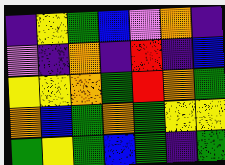[["indigo", "yellow", "green", "blue", "violet", "orange", "indigo"], ["violet", "indigo", "orange", "indigo", "red", "indigo", "blue"], ["yellow", "yellow", "orange", "green", "red", "orange", "green"], ["orange", "blue", "green", "orange", "green", "yellow", "yellow"], ["green", "yellow", "green", "blue", "green", "indigo", "green"]]